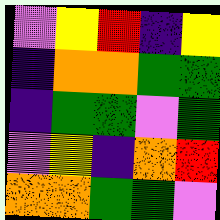[["violet", "yellow", "red", "indigo", "yellow"], ["indigo", "orange", "orange", "green", "green"], ["indigo", "green", "green", "violet", "green"], ["violet", "yellow", "indigo", "orange", "red"], ["orange", "orange", "green", "green", "violet"]]